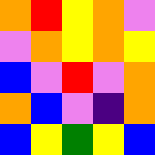[["orange", "red", "yellow", "orange", "violet"], ["violet", "orange", "yellow", "orange", "yellow"], ["blue", "violet", "red", "violet", "orange"], ["orange", "blue", "violet", "indigo", "orange"], ["blue", "yellow", "green", "yellow", "blue"]]